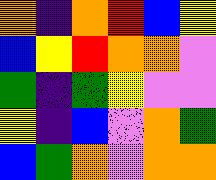[["orange", "indigo", "orange", "red", "blue", "yellow"], ["blue", "yellow", "red", "orange", "orange", "violet"], ["green", "indigo", "green", "yellow", "violet", "violet"], ["yellow", "indigo", "blue", "violet", "orange", "green"], ["blue", "green", "orange", "violet", "orange", "orange"]]